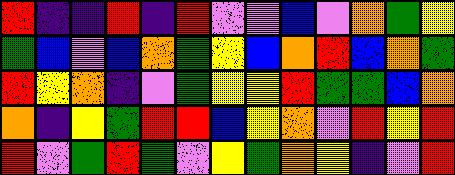[["red", "indigo", "indigo", "red", "indigo", "red", "violet", "violet", "blue", "violet", "orange", "green", "yellow"], ["green", "blue", "violet", "blue", "orange", "green", "yellow", "blue", "orange", "red", "blue", "orange", "green"], ["red", "yellow", "orange", "indigo", "violet", "green", "yellow", "yellow", "red", "green", "green", "blue", "orange"], ["orange", "indigo", "yellow", "green", "red", "red", "blue", "yellow", "orange", "violet", "red", "yellow", "red"], ["red", "violet", "green", "red", "green", "violet", "yellow", "green", "orange", "yellow", "indigo", "violet", "red"]]